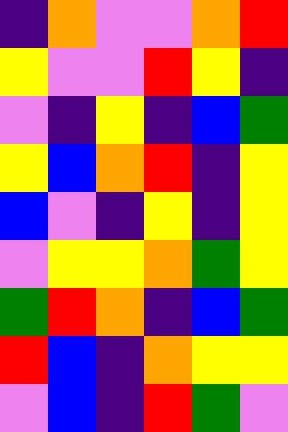[["indigo", "orange", "violet", "violet", "orange", "red"], ["yellow", "violet", "violet", "red", "yellow", "indigo"], ["violet", "indigo", "yellow", "indigo", "blue", "green"], ["yellow", "blue", "orange", "red", "indigo", "yellow"], ["blue", "violet", "indigo", "yellow", "indigo", "yellow"], ["violet", "yellow", "yellow", "orange", "green", "yellow"], ["green", "red", "orange", "indigo", "blue", "green"], ["red", "blue", "indigo", "orange", "yellow", "yellow"], ["violet", "blue", "indigo", "red", "green", "violet"]]